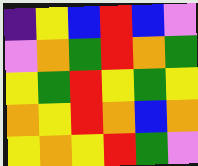[["indigo", "yellow", "blue", "red", "blue", "violet"], ["violet", "orange", "green", "red", "orange", "green"], ["yellow", "green", "red", "yellow", "green", "yellow"], ["orange", "yellow", "red", "orange", "blue", "orange"], ["yellow", "orange", "yellow", "red", "green", "violet"]]